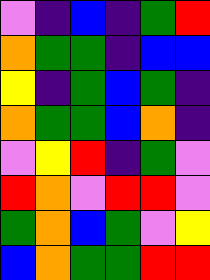[["violet", "indigo", "blue", "indigo", "green", "red"], ["orange", "green", "green", "indigo", "blue", "blue"], ["yellow", "indigo", "green", "blue", "green", "indigo"], ["orange", "green", "green", "blue", "orange", "indigo"], ["violet", "yellow", "red", "indigo", "green", "violet"], ["red", "orange", "violet", "red", "red", "violet"], ["green", "orange", "blue", "green", "violet", "yellow"], ["blue", "orange", "green", "green", "red", "red"]]